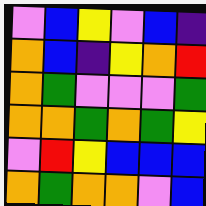[["violet", "blue", "yellow", "violet", "blue", "indigo"], ["orange", "blue", "indigo", "yellow", "orange", "red"], ["orange", "green", "violet", "violet", "violet", "green"], ["orange", "orange", "green", "orange", "green", "yellow"], ["violet", "red", "yellow", "blue", "blue", "blue"], ["orange", "green", "orange", "orange", "violet", "blue"]]